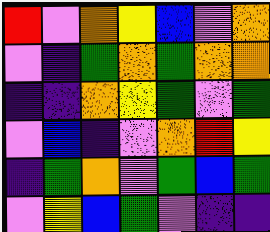[["red", "violet", "orange", "yellow", "blue", "violet", "orange"], ["violet", "indigo", "green", "orange", "green", "orange", "orange"], ["indigo", "indigo", "orange", "yellow", "green", "violet", "green"], ["violet", "blue", "indigo", "violet", "orange", "red", "yellow"], ["indigo", "green", "orange", "violet", "green", "blue", "green"], ["violet", "yellow", "blue", "green", "violet", "indigo", "indigo"]]